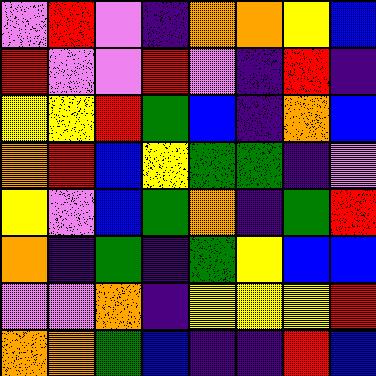[["violet", "red", "violet", "indigo", "orange", "orange", "yellow", "blue"], ["red", "violet", "violet", "red", "violet", "indigo", "red", "indigo"], ["yellow", "yellow", "red", "green", "blue", "indigo", "orange", "blue"], ["orange", "red", "blue", "yellow", "green", "green", "indigo", "violet"], ["yellow", "violet", "blue", "green", "orange", "indigo", "green", "red"], ["orange", "indigo", "green", "indigo", "green", "yellow", "blue", "blue"], ["violet", "violet", "orange", "indigo", "yellow", "yellow", "yellow", "red"], ["orange", "orange", "green", "blue", "indigo", "indigo", "red", "blue"]]